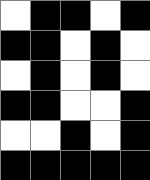[["white", "black", "black", "white", "black"], ["black", "black", "white", "black", "white"], ["white", "black", "white", "black", "white"], ["black", "black", "white", "white", "black"], ["white", "white", "black", "white", "black"], ["black", "black", "black", "black", "black"]]